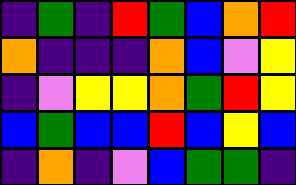[["indigo", "green", "indigo", "red", "green", "blue", "orange", "red"], ["orange", "indigo", "indigo", "indigo", "orange", "blue", "violet", "yellow"], ["indigo", "violet", "yellow", "yellow", "orange", "green", "red", "yellow"], ["blue", "green", "blue", "blue", "red", "blue", "yellow", "blue"], ["indigo", "orange", "indigo", "violet", "blue", "green", "green", "indigo"]]